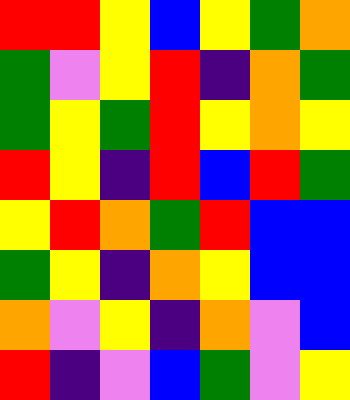[["red", "red", "yellow", "blue", "yellow", "green", "orange"], ["green", "violet", "yellow", "red", "indigo", "orange", "green"], ["green", "yellow", "green", "red", "yellow", "orange", "yellow"], ["red", "yellow", "indigo", "red", "blue", "red", "green"], ["yellow", "red", "orange", "green", "red", "blue", "blue"], ["green", "yellow", "indigo", "orange", "yellow", "blue", "blue"], ["orange", "violet", "yellow", "indigo", "orange", "violet", "blue"], ["red", "indigo", "violet", "blue", "green", "violet", "yellow"]]